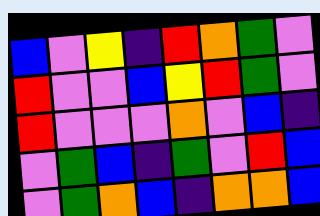[["blue", "violet", "yellow", "indigo", "red", "orange", "green", "violet"], ["red", "violet", "violet", "blue", "yellow", "red", "green", "violet"], ["red", "violet", "violet", "violet", "orange", "violet", "blue", "indigo"], ["violet", "green", "blue", "indigo", "green", "violet", "red", "blue"], ["violet", "green", "orange", "blue", "indigo", "orange", "orange", "blue"]]